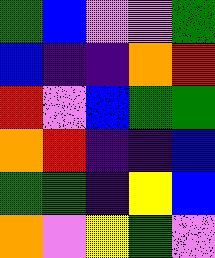[["green", "blue", "violet", "violet", "green"], ["blue", "indigo", "indigo", "orange", "red"], ["red", "violet", "blue", "green", "green"], ["orange", "red", "indigo", "indigo", "blue"], ["green", "green", "indigo", "yellow", "blue"], ["orange", "violet", "yellow", "green", "violet"]]